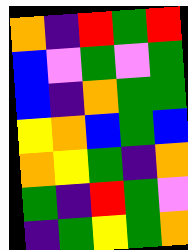[["orange", "indigo", "red", "green", "red"], ["blue", "violet", "green", "violet", "green"], ["blue", "indigo", "orange", "green", "green"], ["yellow", "orange", "blue", "green", "blue"], ["orange", "yellow", "green", "indigo", "orange"], ["green", "indigo", "red", "green", "violet"], ["indigo", "green", "yellow", "green", "orange"]]